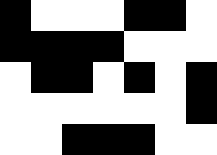[["black", "white", "white", "white", "black", "black", "white"], ["black", "black", "black", "black", "white", "white", "white"], ["white", "black", "black", "white", "black", "white", "black"], ["white", "white", "white", "white", "white", "white", "black"], ["white", "white", "black", "black", "black", "white", "white"]]